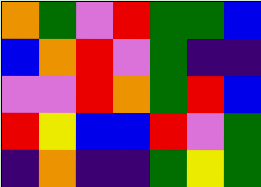[["orange", "green", "violet", "red", "green", "green", "blue"], ["blue", "orange", "red", "violet", "green", "indigo", "indigo"], ["violet", "violet", "red", "orange", "green", "red", "blue"], ["red", "yellow", "blue", "blue", "red", "violet", "green"], ["indigo", "orange", "indigo", "indigo", "green", "yellow", "green"]]